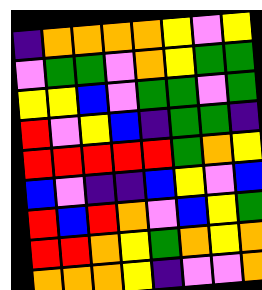[["indigo", "orange", "orange", "orange", "orange", "yellow", "violet", "yellow"], ["violet", "green", "green", "violet", "orange", "yellow", "green", "green"], ["yellow", "yellow", "blue", "violet", "green", "green", "violet", "green"], ["red", "violet", "yellow", "blue", "indigo", "green", "green", "indigo"], ["red", "red", "red", "red", "red", "green", "orange", "yellow"], ["blue", "violet", "indigo", "indigo", "blue", "yellow", "violet", "blue"], ["red", "blue", "red", "orange", "violet", "blue", "yellow", "green"], ["red", "red", "orange", "yellow", "green", "orange", "yellow", "orange"], ["orange", "orange", "orange", "yellow", "indigo", "violet", "violet", "orange"]]